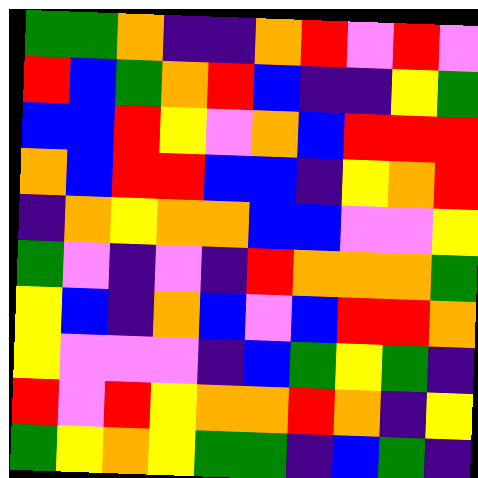[["green", "green", "orange", "indigo", "indigo", "orange", "red", "violet", "red", "violet"], ["red", "blue", "green", "orange", "red", "blue", "indigo", "indigo", "yellow", "green"], ["blue", "blue", "red", "yellow", "violet", "orange", "blue", "red", "red", "red"], ["orange", "blue", "red", "red", "blue", "blue", "indigo", "yellow", "orange", "red"], ["indigo", "orange", "yellow", "orange", "orange", "blue", "blue", "violet", "violet", "yellow"], ["green", "violet", "indigo", "violet", "indigo", "red", "orange", "orange", "orange", "green"], ["yellow", "blue", "indigo", "orange", "blue", "violet", "blue", "red", "red", "orange"], ["yellow", "violet", "violet", "violet", "indigo", "blue", "green", "yellow", "green", "indigo"], ["red", "violet", "red", "yellow", "orange", "orange", "red", "orange", "indigo", "yellow"], ["green", "yellow", "orange", "yellow", "green", "green", "indigo", "blue", "green", "indigo"]]